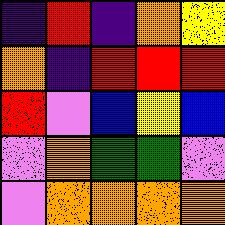[["indigo", "red", "indigo", "orange", "yellow"], ["orange", "indigo", "red", "red", "red"], ["red", "violet", "blue", "yellow", "blue"], ["violet", "orange", "green", "green", "violet"], ["violet", "orange", "orange", "orange", "orange"]]